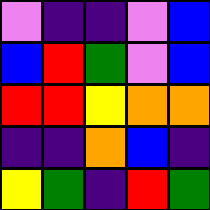[["violet", "indigo", "indigo", "violet", "blue"], ["blue", "red", "green", "violet", "blue"], ["red", "red", "yellow", "orange", "orange"], ["indigo", "indigo", "orange", "blue", "indigo"], ["yellow", "green", "indigo", "red", "green"]]